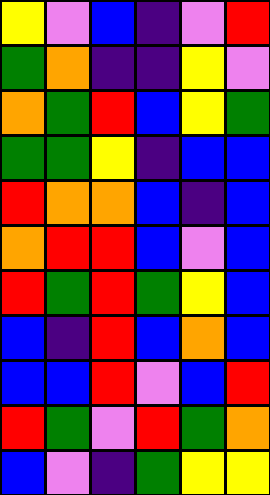[["yellow", "violet", "blue", "indigo", "violet", "red"], ["green", "orange", "indigo", "indigo", "yellow", "violet"], ["orange", "green", "red", "blue", "yellow", "green"], ["green", "green", "yellow", "indigo", "blue", "blue"], ["red", "orange", "orange", "blue", "indigo", "blue"], ["orange", "red", "red", "blue", "violet", "blue"], ["red", "green", "red", "green", "yellow", "blue"], ["blue", "indigo", "red", "blue", "orange", "blue"], ["blue", "blue", "red", "violet", "blue", "red"], ["red", "green", "violet", "red", "green", "orange"], ["blue", "violet", "indigo", "green", "yellow", "yellow"]]